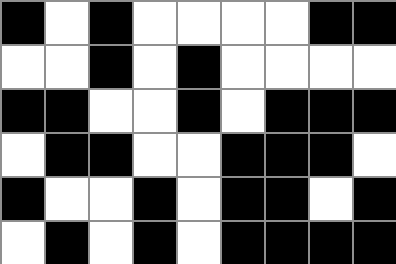[["black", "white", "black", "white", "white", "white", "white", "black", "black"], ["white", "white", "black", "white", "black", "white", "white", "white", "white"], ["black", "black", "white", "white", "black", "white", "black", "black", "black"], ["white", "black", "black", "white", "white", "black", "black", "black", "white"], ["black", "white", "white", "black", "white", "black", "black", "white", "black"], ["white", "black", "white", "black", "white", "black", "black", "black", "black"]]